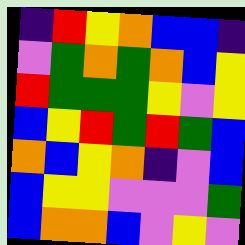[["indigo", "red", "yellow", "orange", "blue", "blue", "indigo"], ["violet", "green", "orange", "green", "orange", "blue", "yellow"], ["red", "green", "green", "green", "yellow", "violet", "yellow"], ["blue", "yellow", "red", "green", "red", "green", "blue"], ["orange", "blue", "yellow", "orange", "indigo", "violet", "blue"], ["blue", "yellow", "yellow", "violet", "violet", "violet", "green"], ["blue", "orange", "orange", "blue", "violet", "yellow", "violet"]]